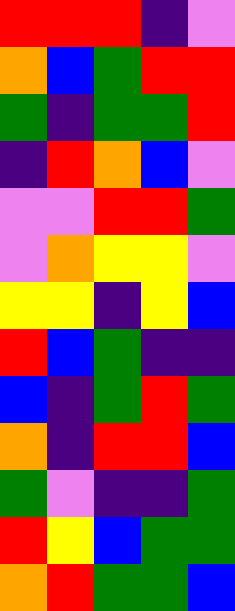[["red", "red", "red", "indigo", "violet"], ["orange", "blue", "green", "red", "red"], ["green", "indigo", "green", "green", "red"], ["indigo", "red", "orange", "blue", "violet"], ["violet", "violet", "red", "red", "green"], ["violet", "orange", "yellow", "yellow", "violet"], ["yellow", "yellow", "indigo", "yellow", "blue"], ["red", "blue", "green", "indigo", "indigo"], ["blue", "indigo", "green", "red", "green"], ["orange", "indigo", "red", "red", "blue"], ["green", "violet", "indigo", "indigo", "green"], ["red", "yellow", "blue", "green", "green"], ["orange", "red", "green", "green", "blue"]]